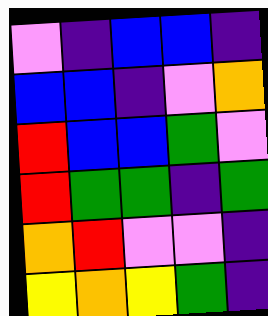[["violet", "indigo", "blue", "blue", "indigo"], ["blue", "blue", "indigo", "violet", "orange"], ["red", "blue", "blue", "green", "violet"], ["red", "green", "green", "indigo", "green"], ["orange", "red", "violet", "violet", "indigo"], ["yellow", "orange", "yellow", "green", "indigo"]]